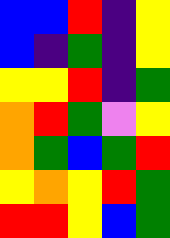[["blue", "blue", "red", "indigo", "yellow"], ["blue", "indigo", "green", "indigo", "yellow"], ["yellow", "yellow", "red", "indigo", "green"], ["orange", "red", "green", "violet", "yellow"], ["orange", "green", "blue", "green", "red"], ["yellow", "orange", "yellow", "red", "green"], ["red", "red", "yellow", "blue", "green"]]